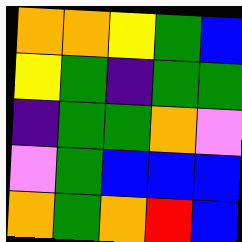[["orange", "orange", "yellow", "green", "blue"], ["yellow", "green", "indigo", "green", "green"], ["indigo", "green", "green", "orange", "violet"], ["violet", "green", "blue", "blue", "blue"], ["orange", "green", "orange", "red", "blue"]]